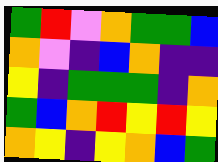[["green", "red", "violet", "orange", "green", "green", "blue"], ["orange", "violet", "indigo", "blue", "orange", "indigo", "indigo"], ["yellow", "indigo", "green", "green", "green", "indigo", "orange"], ["green", "blue", "orange", "red", "yellow", "red", "yellow"], ["orange", "yellow", "indigo", "yellow", "orange", "blue", "green"]]